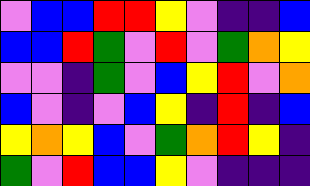[["violet", "blue", "blue", "red", "red", "yellow", "violet", "indigo", "indigo", "blue"], ["blue", "blue", "red", "green", "violet", "red", "violet", "green", "orange", "yellow"], ["violet", "violet", "indigo", "green", "violet", "blue", "yellow", "red", "violet", "orange"], ["blue", "violet", "indigo", "violet", "blue", "yellow", "indigo", "red", "indigo", "blue"], ["yellow", "orange", "yellow", "blue", "violet", "green", "orange", "red", "yellow", "indigo"], ["green", "violet", "red", "blue", "blue", "yellow", "violet", "indigo", "indigo", "indigo"]]